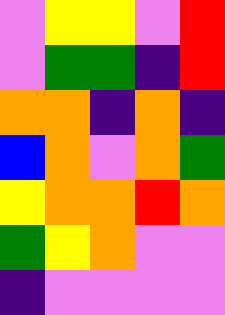[["violet", "yellow", "yellow", "violet", "red"], ["violet", "green", "green", "indigo", "red"], ["orange", "orange", "indigo", "orange", "indigo"], ["blue", "orange", "violet", "orange", "green"], ["yellow", "orange", "orange", "red", "orange"], ["green", "yellow", "orange", "violet", "violet"], ["indigo", "violet", "violet", "violet", "violet"]]